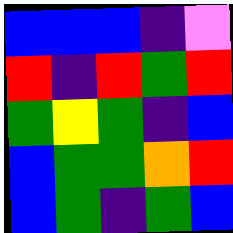[["blue", "blue", "blue", "indigo", "violet"], ["red", "indigo", "red", "green", "red"], ["green", "yellow", "green", "indigo", "blue"], ["blue", "green", "green", "orange", "red"], ["blue", "green", "indigo", "green", "blue"]]